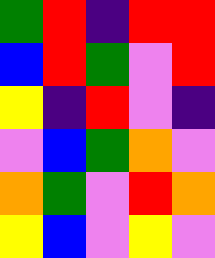[["green", "red", "indigo", "red", "red"], ["blue", "red", "green", "violet", "red"], ["yellow", "indigo", "red", "violet", "indigo"], ["violet", "blue", "green", "orange", "violet"], ["orange", "green", "violet", "red", "orange"], ["yellow", "blue", "violet", "yellow", "violet"]]